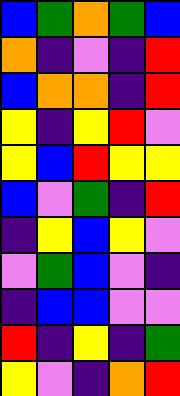[["blue", "green", "orange", "green", "blue"], ["orange", "indigo", "violet", "indigo", "red"], ["blue", "orange", "orange", "indigo", "red"], ["yellow", "indigo", "yellow", "red", "violet"], ["yellow", "blue", "red", "yellow", "yellow"], ["blue", "violet", "green", "indigo", "red"], ["indigo", "yellow", "blue", "yellow", "violet"], ["violet", "green", "blue", "violet", "indigo"], ["indigo", "blue", "blue", "violet", "violet"], ["red", "indigo", "yellow", "indigo", "green"], ["yellow", "violet", "indigo", "orange", "red"]]